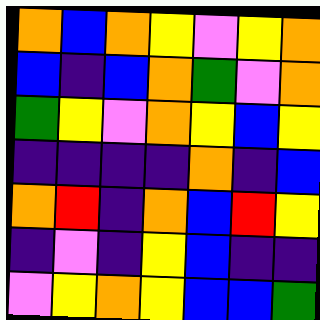[["orange", "blue", "orange", "yellow", "violet", "yellow", "orange"], ["blue", "indigo", "blue", "orange", "green", "violet", "orange"], ["green", "yellow", "violet", "orange", "yellow", "blue", "yellow"], ["indigo", "indigo", "indigo", "indigo", "orange", "indigo", "blue"], ["orange", "red", "indigo", "orange", "blue", "red", "yellow"], ["indigo", "violet", "indigo", "yellow", "blue", "indigo", "indigo"], ["violet", "yellow", "orange", "yellow", "blue", "blue", "green"]]